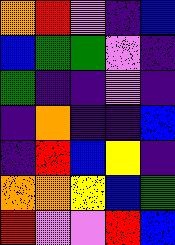[["orange", "red", "violet", "indigo", "blue"], ["blue", "green", "green", "violet", "indigo"], ["green", "indigo", "indigo", "violet", "indigo"], ["indigo", "orange", "indigo", "indigo", "blue"], ["indigo", "red", "blue", "yellow", "indigo"], ["orange", "orange", "yellow", "blue", "green"], ["red", "violet", "violet", "red", "blue"]]